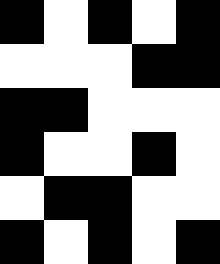[["black", "white", "black", "white", "black"], ["white", "white", "white", "black", "black"], ["black", "black", "white", "white", "white"], ["black", "white", "white", "black", "white"], ["white", "black", "black", "white", "white"], ["black", "white", "black", "white", "black"]]